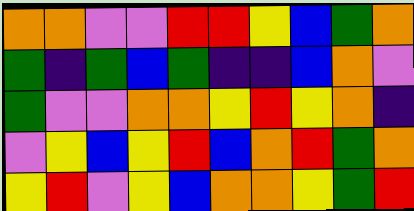[["orange", "orange", "violet", "violet", "red", "red", "yellow", "blue", "green", "orange"], ["green", "indigo", "green", "blue", "green", "indigo", "indigo", "blue", "orange", "violet"], ["green", "violet", "violet", "orange", "orange", "yellow", "red", "yellow", "orange", "indigo"], ["violet", "yellow", "blue", "yellow", "red", "blue", "orange", "red", "green", "orange"], ["yellow", "red", "violet", "yellow", "blue", "orange", "orange", "yellow", "green", "red"]]